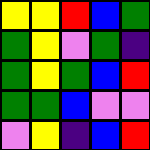[["yellow", "yellow", "red", "blue", "green"], ["green", "yellow", "violet", "green", "indigo"], ["green", "yellow", "green", "blue", "red"], ["green", "green", "blue", "violet", "violet"], ["violet", "yellow", "indigo", "blue", "red"]]